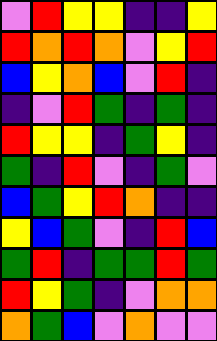[["violet", "red", "yellow", "yellow", "indigo", "indigo", "yellow"], ["red", "orange", "red", "orange", "violet", "yellow", "red"], ["blue", "yellow", "orange", "blue", "violet", "red", "indigo"], ["indigo", "violet", "red", "green", "indigo", "green", "indigo"], ["red", "yellow", "yellow", "indigo", "green", "yellow", "indigo"], ["green", "indigo", "red", "violet", "indigo", "green", "violet"], ["blue", "green", "yellow", "red", "orange", "indigo", "indigo"], ["yellow", "blue", "green", "violet", "indigo", "red", "blue"], ["green", "red", "indigo", "green", "green", "red", "green"], ["red", "yellow", "green", "indigo", "violet", "orange", "orange"], ["orange", "green", "blue", "violet", "orange", "violet", "violet"]]